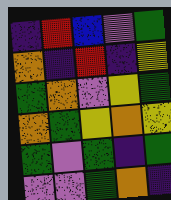[["indigo", "red", "blue", "violet", "green"], ["orange", "indigo", "red", "indigo", "yellow"], ["green", "orange", "violet", "yellow", "green"], ["orange", "green", "yellow", "orange", "yellow"], ["green", "violet", "green", "indigo", "green"], ["violet", "violet", "green", "orange", "indigo"]]